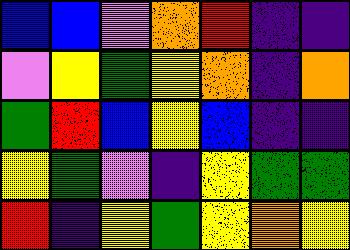[["blue", "blue", "violet", "orange", "red", "indigo", "indigo"], ["violet", "yellow", "green", "yellow", "orange", "indigo", "orange"], ["green", "red", "blue", "yellow", "blue", "indigo", "indigo"], ["yellow", "green", "violet", "indigo", "yellow", "green", "green"], ["red", "indigo", "yellow", "green", "yellow", "orange", "yellow"]]